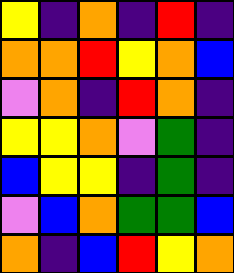[["yellow", "indigo", "orange", "indigo", "red", "indigo"], ["orange", "orange", "red", "yellow", "orange", "blue"], ["violet", "orange", "indigo", "red", "orange", "indigo"], ["yellow", "yellow", "orange", "violet", "green", "indigo"], ["blue", "yellow", "yellow", "indigo", "green", "indigo"], ["violet", "blue", "orange", "green", "green", "blue"], ["orange", "indigo", "blue", "red", "yellow", "orange"]]